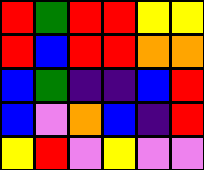[["red", "green", "red", "red", "yellow", "yellow"], ["red", "blue", "red", "red", "orange", "orange"], ["blue", "green", "indigo", "indigo", "blue", "red"], ["blue", "violet", "orange", "blue", "indigo", "red"], ["yellow", "red", "violet", "yellow", "violet", "violet"]]